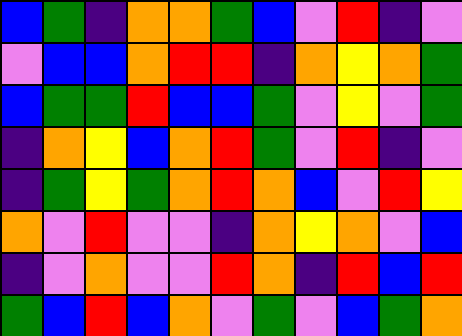[["blue", "green", "indigo", "orange", "orange", "green", "blue", "violet", "red", "indigo", "violet"], ["violet", "blue", "blue", "orange", "red", "red", "indigo", "orange", "yellow", "orange", "green"], ["blue", "green", "green", "red", "blue", "blue", "green", "violet", "yellow", "violet", "green"], ["indigo", "orange", "yellow", "blue", "orange", "red", "green", "violet", "red", "indigo", "violet"], ["indigo", "green", "yellow", "green", "orange", "red", "orange", "blue", "violet", "red", "yellow"], ["orange", "violet", "red", "violet", "violet", "indigo", "orange", "yellow", "orange", "violet", "blue"], ["indigo", "violet", "orange", "violet", "violet", "red", "orange", "indigo", "red", "blue", "red"], ["green", "blue", "red", "blue", "orange", "violet", "green", "violet", "blue", "green", "orange"]]